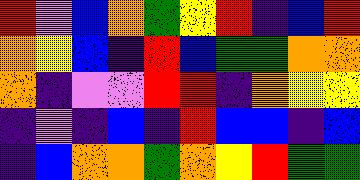[["red", "violet", "blue", "orange", "green", "yellow", "red", "indigo", "blue", "red"], ["orange", "yellow", "blue", "indigo", "red", "blue", "green", "green", "orange", "orange"], ["orange", "indigo", "violet", "violet", "red", "red", "indigo", "orange", "yellow", "yellow"], ["indigo", "violet", "indigo", "blue", "indigo", "red", "blue", "blue", "indigo", "blue"], ["indigo", "blue", "orange", "orange", "green", "orange", "yellow", "red", "green", "green"]]